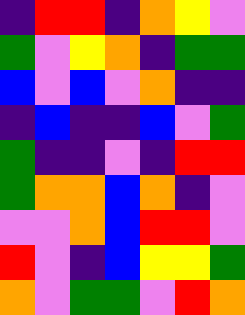[["indigo", "red", "red", "indigo", "orange", "yellow", "violet"], ["green", "violet", "yellow", "orange", "indigo", "green", "green"], ["blue", "violet", "blue", "violet", "orange", "indigo", "indigo"], ["indigo", "blue", "indigo", "indigo", "blue", "violet", "green"], ["green", "indigo", "indigo", "violet", "indigo", "red", "red"], ["green", "orange", "orange", "blue", "orange", "indigo", "violet"], ["violet", "violet", "orange", "blue", "red", "red", "violet"], ["red", "violet", "indigo", "blue", "yellow", "yellow", "green"], ["orange", "violet", "green", "green", "violet", "red", "orange"]]